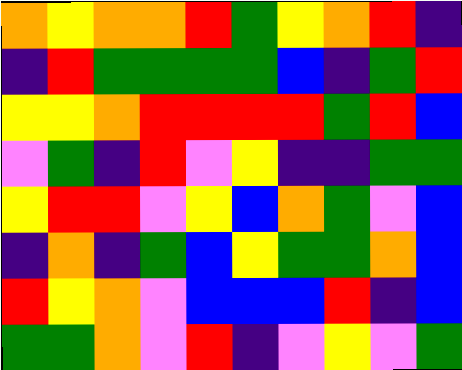[["orange", "yellow", "orange", "orange", "red", "green", "yellow", "orange", "red", "indigo"], ["indigo", "red", "green", "green", "green", "green", "blue", "indigo", "green", "red"], ["yellow", "yellow", "orange", "red", "red", "red", "red", "green", "red", "blue"], ["violet", "green", "indigo", "red", "violet", "yellow", "indigo", "indigo", "green", "green"], ["yellow", "red", "red", "violet", "yellow", "blue", "orange", "green", "violet", "blue"], ["indigo", "orange", "indigo", "green", "blue", "yellow", "green", "green", "orange", "blue"], ["red", "yellow", "orange", "violet", "blue", "blue", "blue", "red", "indigo", "blue"], ["green", "green", "orange", "violet", "red", "indigo", "violet", "yellow", "violet", "green"]]